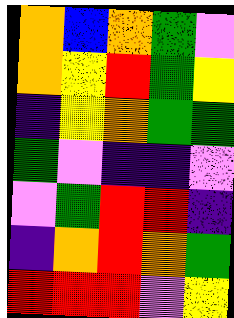[["orange", "blue", "orange", "green", "violet"], ["orange", "yellow", "red", "green", "yellow"], ["indigo", "yellow", "orange", "green", "green"], ["green", "violet", "indigo", "indigo", "violet"], ["violet", "green", "red", "red", "indigo"], ["indigo", "orange", "red", "orange", "green"], ["red", "red", "red", "violet", "yellow"]]